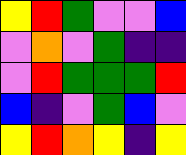[["yellow", "red", "green", "violet", "violet", "blue"], ["violet", "orange", "violet", "green", "indigo", "indigo"], ["violet", "red", "green", "green", "green", "red"], ["blue", "indigo", "violet", "green", "blue", "violet"], ["yellow", "red", "orange", "yellow", "indigo", "yellow"]]